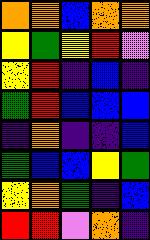[["orange", "orange", "blue", "orange", "orange"], ["yellow", "green", "yellow", "red", "violet"], ["yellow", "red", "indigo", "blue", "indigo"], ["green", "red", "blue", "blue", "blue"], ["indigo", "orange", "indigo", "indigo", "blue"], ["green", "blue", "blue", "yellow", "green"], ["yellow", "orange", "green", "indigo", "blue"], ["red", "red", "violet", "orange", "indigo"]]